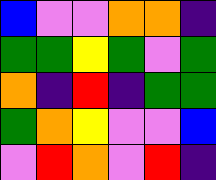[["blue", "violet", "violet", "orange", "orange", "indigo"], ["green", "green", "yellow", "green", "violet", "green"], ["orange", "indigo", "red", "indigo", "green", "green"], ["green", "orange", "yellow", "violet", "violet", "blue"], ["violet", "red", "orange", "violet", "red", "indigo"]]